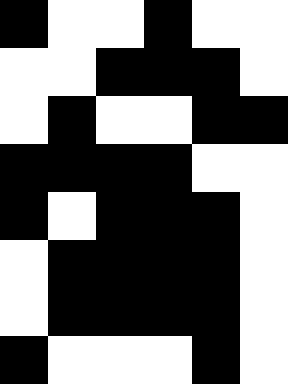[["black", "white", "white", "black", "white", "white"], ["white", "white", "black", "black", "black", "white"], ["white", "black", "white", "white", "black", "black"], ["black", "black", "black", "black", "white", "white"], ["black", "white", "black", "black", "black", "white"], ["white", "black", "black", "black", "black", "white"], ["white", "black", "black", "black", "black", "white"], ["black", "white", "white", "white", "black", "white"]]